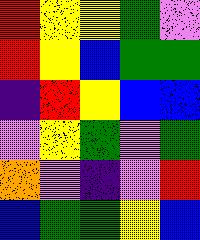[["red", "yellow", "yellow", "green", "violet"], ["red", "yellow", "blue", "green", "green"], ["indigo", "red", "yellow", "blue", "blue"], ["violet", "yellow", "green", "violet", "green"], ["orange", "violet", "indigo", "violet", "red"], ["blue", "green", "green", "yellow", "blue"]]